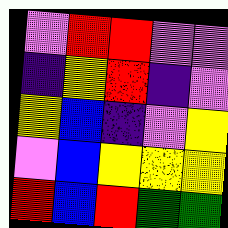[["violet", "red", "red", "violet", "violet"], ["indigo", "yellow", "red", "indigo", "violet"], ["yellow", "blue", "indigo", "violet", "yellow"], ["violet", "blue", "yellow", "yellow", "yellow"], ["red", "blue", "red", "green", "green"]]